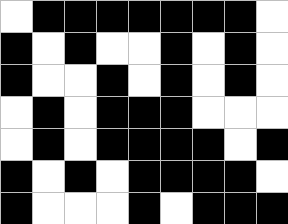[["white", "black", "black", "black", "black", "black", "black", "black", "white"], ["black", "white", "black", "white", "white", "black", "white", "black", "white"], ["black", "white", "white", "black", "white", "black", "white", "black", "white"], ["white", "black", "white", "black", "black", "black", "white", "white", "white"], ["white", "black", "white", "black", "black", "black", "black", "white", "black"], ["black", "white", "black", "white", "black", "black", "black", "black", "white"], ["black", "white", "white", "white", "black", "white", "black", "black", "black"]]